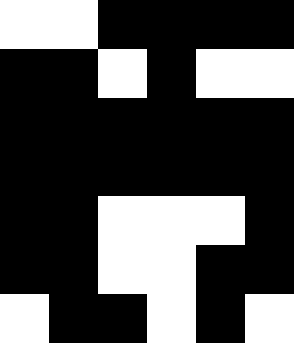[["white", "white", "black", "black", "black", "black"], ["black", "black", "white", "black", "white", "white"], ["black", "black", "black", "black", "black", "black"], ["black", "black", "black", "black", "black", "black"], ["black", "black", "white", "white", "white", "black"], ["black", "black", "white", "white", "black", "black"], ["white", "black", "black", "white", "black", "white"]]